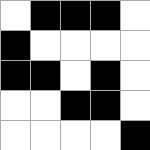[["white", "black", "black", "black", "white"], ["black", "white", "white", "white", "white"], ["black", "black", "white", "black", "white"], ["white", "white", "black", "black", "white"], ["white", "white", "white", "white", "black"]]